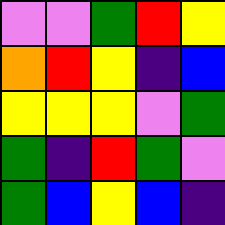[["violet", "violet", "green", "red", "yellow"], ["orange", "red", "yellow", "indigo", "blue"], ["yellow", "yellow", "yellow", "violet", "green"], ["green", "indigo", "red", "green", "violet"], ["green", "blue", "yellow", "blue", "indigo"]]